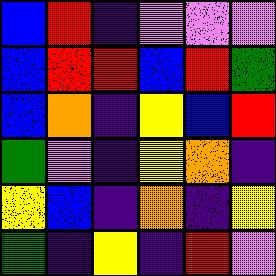[["blue", "red", "indigo", "violet", "violet", "violet"], ["blue", "red", "red", "blue", "red", "green"], ["blue", "orange", "indigo", "yellow", "blue", "red"], ["green", "violet", "indigo", "yellow", "orange", "indigo"], ["yellow", "blue", "indigo", "orange", "indigo", "yellow"], ["green", "indigo", "yellow", "indigo", "red", "violet"]]